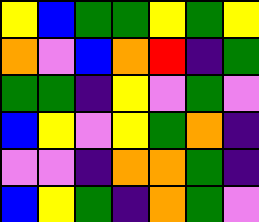[["yellow", "blue", "green", "green", "yellow", "green", "yellow"], ["orange", "violet", "blue", "orange", "red", "indigo", "green"], ["green", "green", "indigo", "yellow", "violet", "green", "violet"], ["blue", "yellow", "violet", "yellow", "green", "orange", "indigo"], ["violet", "violet", "indigo", "orange", "orange", "green", "indigo"], ["blue", "yellow", "green", "indigo", "orange", "green", "violet"]]